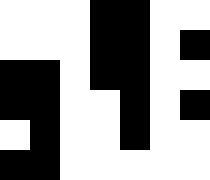[["white", "white", "white", "black", "black", "white", "white"], ["white", "white", "white", "black", "black", "white", "black"], ["black", "black", "white", "black", "black", "white", "white"], ["black", "black", "white", "white", "black", "white", "black"], ["white", "black", "white", "white", "black", "white", "white"], ["black", "black", "white", "white", "white", "white", "white"]]